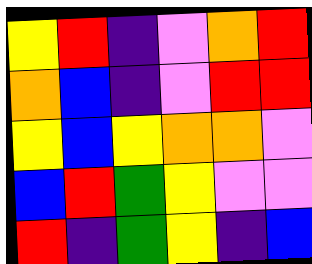[["yellow", "red", "indigo", "violet", "orange", "red"], ["orange", "blue", "indigo", "violet", "red", "red"], ["yellow", "blue", "yellow", "orange", "orange", "violet"], ["blue", "red", "green", "yellow", "violet", "violet"], ["red", "indigo", "green", "yellow", "indigo", "blue"]]